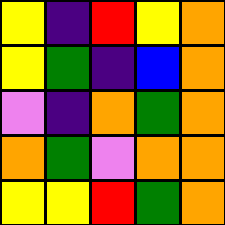[["yellow", "indigo", "red", "yellow", "orange"], ["yellow", "green", "indigo", "blue", "orange"], ["violet", "indigo", "orange", "green", "orange"], ["orange", "green", "violet", "orange", "orange"], ["yellow", "yellow", "red", "green", "orange"]]